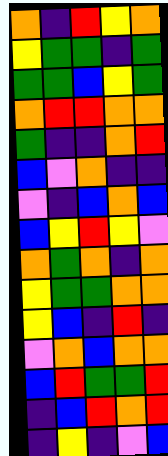[["orange", "indigo", "red", "yellow", "orange"], ["yellow", "green", "green", "indigo", "green"], ["green", "green", "blue", "yellow", "green"], ["orange", "red", "red", "orange", "orange"], ["green", "indigo", "indigo", "orange", "red"], ["blue", "violet", "orange", "indigo", "indigo"], ["violet", "indigo", "blue", "orange", "blue"], ["blue", "yellow", "red", "yellow", "violet"], ["orange", "green", "orange", "indigo", "orange"], ["yellow", "green", "green", "orange", "orange"], ["yellow", "blue", "indigo", "red", "indigo"], ["violet", "orange", "blue", "orange", "orange"], ["blue", "red", "green", "green", "red"], ["indigo", "blue", "red", "orange", "red"], ["indigo", "yellow", "indigo", "violet", "blue"]]